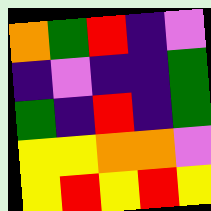[["orange", "green", "red", "indigo", "violet"], ["indigo", "violet", "indigo", "indigo", "green"], ["green", "indigo", "red", "indigo", "green"], ["yellow", "yellow", "orange", "orange", "violet"], ["yellow", "red", "yellow", "red", "yellow"]]